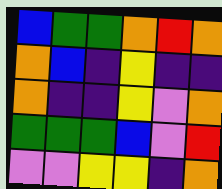[["blue", "green", "green", "orange", "red", "orange"], ["orange", "blue", "indigo", "yellow", "indigo", "indigo"], ["orange", "indigo", "indigo", "yellow", "violet", "orange"], ["green", "green", "green", "blue", "violet", "red"], ["violet", "violet", "yellow", "yellow", "indigo", "orange"]]